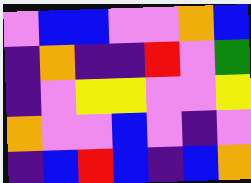[["violet", "blue", "blue", "violet", "violet", "orange", "blue"], ["indigo", "orange", "indigo", "indigo", "red", "violet", "green"], ["indigo", "violet", "yellow", "yellow", "violet", "violet", "yellow"], ["orange", "violet", "violet", "blue", "violet", "indigo", "violet"], ["indigo", "blue", "red", "blue", "indigo", "blue", "orange"]]